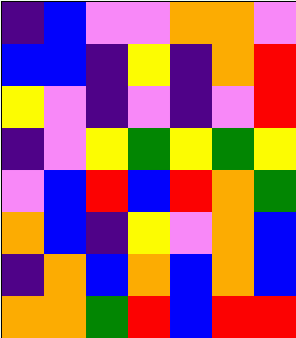[["indigo", "blue", "violet", "violet", "orange", "orange", "violet"], ["blue", "blue", "indigo", "yellow", "indigo", "orange", "red"], ["yellow", "violet", "indigo", "violet", "indigo", "violet", "red"], ["indigo", "violet", "yellow", "green", "yellow", "green", "yellow"], ["violet", "blue", "red", "blue", "red", "orange", "green"], ["orange", "blue", "indigo", "yellow", "violet", "orange", "blue"], ["indigo", "orange", "blue", "orange", "blue", "orange", "blue"], ["orange", "orange", "green", "red", "blue", "red", "red"]]